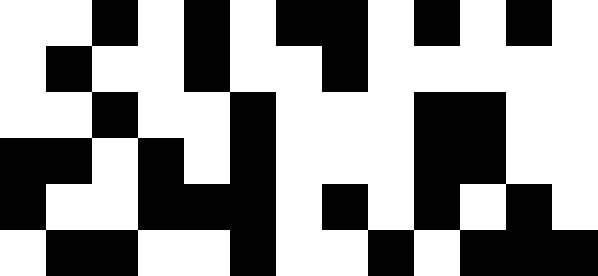[["white", "white", "black", "white", "black", "white", "black", "black", "white", "black", "white", "black", "white"], ["white", "black", "white", "white", "black", "white", "white", "black", "white", "white", "white", "white", "white"], ["white", "white", "black", "white", "white", "black", "white", "white", "white", "black", "black", "white", "white"], ["black", "black", "white", "black", "white", "black", "white", "white", "white", "black", "black", "white", "white"], ["black", "white", "white", "black", "black", "black", "white", "black", "white", "black", "white", "black", "white"], ["white", "black", "black", "white", "white", "black", "white", "white", "black", "white", "black", "black", "black"]]